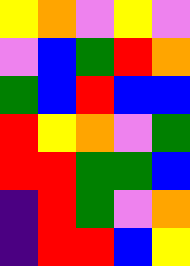[["yellow", "orange", "violet", "yellow", "violet"], ["violet", "blue", "green", "red", "orange"], ["green", "blue", "red", "blue", "blue"], ["red", "yellow", "orange", "violet", "green"], ["red", "red", "green", "green", "blue"], ["indigo", "red", "green", "violet", "orange"], ["indigo", "red", "red", "blue", "yellow"]]